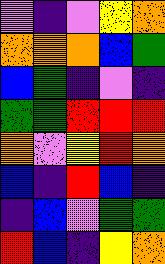[["violet", "indigo", "violet", "yellow", "orange"], ["orange", "orange", "orange", "blue", "green"], ["blue", "green", "indigo", "violet", "indigo"], ["green", "green", "red", "red", "red"], ["orange", "violet", "yellow", "red", "orange"], ["blue", "indigo", "red", "blue", "indigo"], ["indigo", "blue", "violet", "green", "green"], ["red", "blue", "indigo", "yellow", "orange"]]